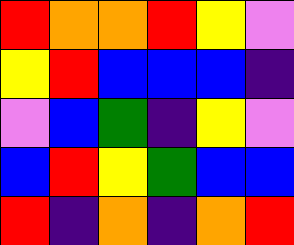[["red", "orange", "orange", "red", "yellow", "violet"], ["yellow", "red", "blue", "blue", "blue", "indigo"], ["violet", "blue", "green", "indigo", "yellow", "violet"], ["blue", "red", "yellow", "green", "blue", "blue"], ["red", "indigo", "orange", "indigo", "orange", "red"]]